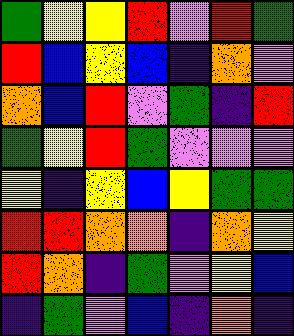[["green", "yellow", "yellow", "red", "violet", "red", "green"], ["red", "blue", "yellow", "blue", "indigo", "orange", "violet"], ["orange", "blue", "red", "violet", "green", "indigo", "red"], ["green", "yellow", "red", "green", "violet", "violet", "violet"], ["yellow", "indigo", "yellow", "blue", "yellow", "green", "green"], ["red", "red", "orange", "orange", "indigo", "orange", "yellow"], ["red", "orange", "indigo", "green", "violet", "yellow", "blue"], ["indigo", "green", "violet", "blue", "indigo", "orange", "indigo"]]